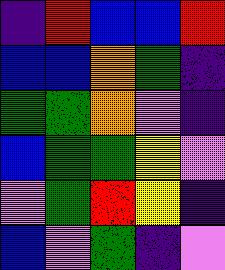[["indigo", "red", "blue", "blue", "red"], ["blue", "blue", "orange", "green", "indigo"], ["green", "green", "orange", "violet", "indigo"], ["blue", "green", "green", "yellow", "violet"], ["violet", "green", "red", "yellow", "indigo"], ["blue", "violet", "green", "indigo", "violet"]]